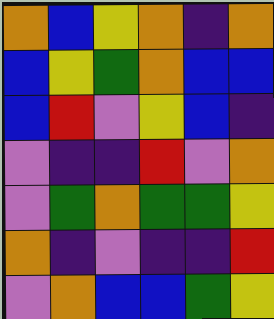[["orange", "blue", "yellow", "orange", "indigo", "orange"], ["blue", "yellow", "green", "orange", "blue", "blue"], ["blue", "red", "violet", "yellow", "blue", "indigo"], ["violet", "indigo", "indigo", "red", "violet", "orange"], ["violet", "green", "orange", "green", "green", "yellow"], ["orange", "indigo", "violet", "indigo", "indigo", "red"], ["violet", "orange", "blue", "blue", "green", "yellow"]]